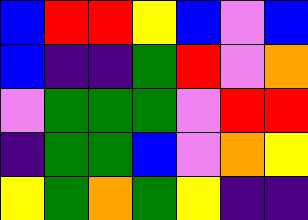[["blue", "red", "red", "yellow", "blue", "violet", "blue"], ["blue", "indigo", "indigo", "green", "red", "violet", "orange"], ["violet", "green", "green", "green", "violet", "red", "red"], ["indigo", "green", "green", "blue", "violet", "orange", "yellow"], ["yellow", "green", "orange", "green", "yellow", "indigo", "indigo"]]